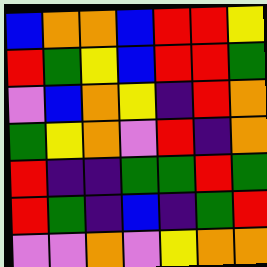[["blue", "orange", "orange", "blue", "red", "red", "yellow"], ["red", "green", "yellow", "blue", "red", "red", "green"], ["violet", "blue", "orange", "yellow", "indigo", "red", "orange"], ["green", "yellow", "orange", "violet", "red", "indigo", "orange"], ["red", "indigo", "indigo", "green", "green", "red", "green"], ["red", "green", "indigo", "blue", "indigo", "green", "red"], ["violet", "violet", "orange", "violet", "yellow", "orange", "orange"]]